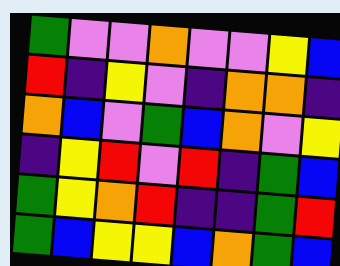[["green", "violet", "violet", "orange", "violet", "violet", "yellow", "blue"], ["red", "indigo", "yellow", "violet", "indigo", "orange", "orange", "indigo"], ["orange", "blue", "violet", "green", "blue", "orange", "violet", "yellow"], ["indigo", "yellow", "red", "violet", "red", "indigo", "green", "blue"], ["green", "yellow", "orange", "red", "indigo", "indigo", "green", "red"], ["green", "blue", "yellow", "yellow", "blue", "orange", "green", "blue"]]